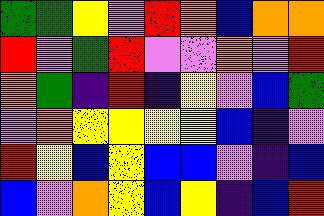[["green", "green", "yellow", "violet", "red", "orange", "blue", "orange", "orange"], ["red", "violet", "green", "red", "violet", "violet", "orange", "violet", "red"], ["orange", "green", "indigo", "red", "indigo", "yellow", "violet", "blue", "green"], ["violet", "orange", "yellow", "yellow", "yellow", "yellow", "blue", "indigo", "violet"], ["red", "yellow", "blue", "yellow", "blue", "blue", "violet", "indigo", "blue"], ["blue", "violet", "orange", "yellow", "blue", "yellow", "indigo", "blue", "red"]]